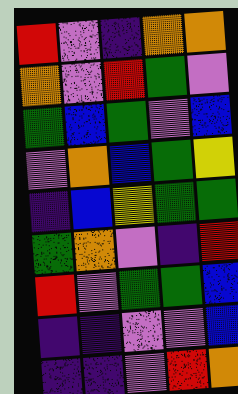[["red", "violet", "indigo", "orange", "orange"], ["orange", "violet", "red", "green", "violet"], ["green", "blue", "green", "violet", "blue"], ["violet", "orange", "blue", "green", "yellow"], ["indigo", "blue", "yellow", "green", "green"], ["green", "orange", "violet", "indigo", "red"], ["red", "violet", "green", "green", "blue"], ["indigo", "indigo", "violet", "violet", "blue"], ["indigo", "indigo", "violet", "red", "orange"]]